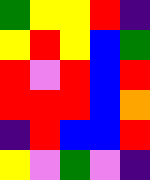[["green", "yellow", "yellow", "red", "indigo"], ["yellow", "red", "yellow", "blue", "green"], ["red", "violet", "red", "blue", "red"], ["red", "red", "red", "blue", "orange"], ["indigo", "red", "blue", "blue", "red"], ["yellow", "violet", "green", "violet", "indigo"]]